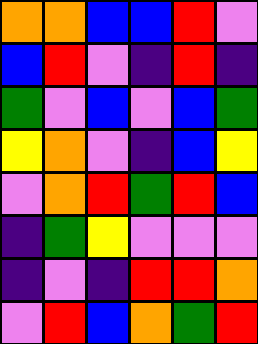[["orange", "orange", "blue", "blue", "red", "violet"], ["blue", "red", "violet", "indigo", "red", "indigo"], ["green", "violet", "blue", "violet", "blue", "green"], ["yellow", "orange", "violet", "indigo", "blue", "yellow"], ["violet", "orange", "red", "green", "red", "blue"], ["indigo", "green", "yellow", "violet", "violet", "violet"], ["indigo", "violet", "indigo", "red", "red", "orange"], ["violet", "red", "blue", "orange", "green", "red"]]